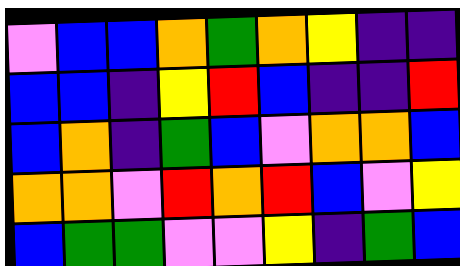[["violet", "blue", "blue", "orange", "green", "orange", "yellow", "indigo", "indigo"], ["blue", "blue", "indigo", "yellow", "red", "blue", "indigo", "indigo", "red"], ["blue", "orange", "indigo", "green", "blue", "violet", "orange", "orange", "blue"], ["orange", "orange", "violet", "red", "orange", "red", "blue", "violet", "yellow"], ["blue", "green", "green", "violet", "violet", "yellow", "indigo", "green", "blue"]]